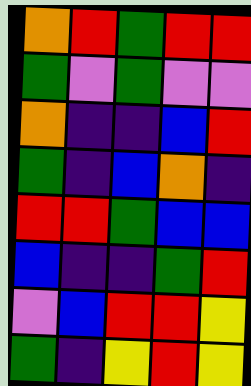[["orange", "red", "green", "red", "red"], ["green", "violet", "green", "violet", "violet"], ["orange", "indigo", "indigo", "blue", "red"], ["green", "indigo", "blue", "orange", "indigo"], ["red", "red", "green", "blue", "blue"], ["blue", "indigo", "indigo", "green", "red"], ["violet", "blue", "red", "red", "yellow"], ["green", "indigo", "yellow", "red", "yellow"]]